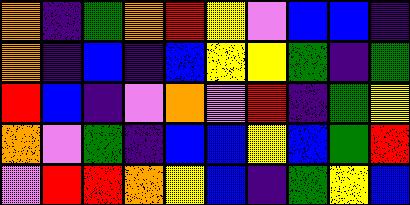[["orange", "indigo", "green", "orange", "red", "yellow", "violet", "blue", "blue", "indigo"], ["orange", "indigo", "blue", "indigo", "blue", "yellow", "yellow", "green", "indigo", "green"], ["red", "blue", "indigo", "violet", "orange", "violet", "red", "indigo", "green", "yellow"], ["orange", "violet", "green", "indigo", "blue", "blue", "yellow", "blue", "green", "red"], ["violet", "red", "red", "orange", "yellow", "blue", "indigo", "green", "yellow", "blue"]]